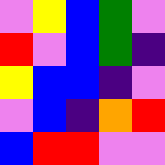[["violet", "yellow", "blue", "green", "violet"], ["red", "violet", "blue", "green", "indigo"], ["yellow", "blue", "blue", "indigo", "violet"], ["violet", "blue", "indigo", "orange", "red"], ["blue", "red", "red", "violet", "violet"]]